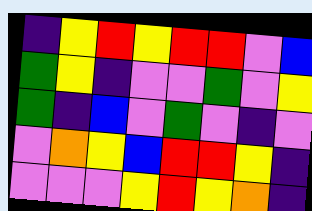[["indigo", "yellow", "red", "yellow", "red", "red", "violet", "blue"], ["green", "yellow", "indigo", "violet", "violet", "green", "violet", "yellow"], ["green", "indigo", "blue", "violet", "green", "violet", "indigo", "violet"], ["violet", "orange", "yellow", "blue", "red", "red", "yellow", "indigo"], ["violet", "violet", "violet", "yellow", "red", "yellow", "orange", "indigo"]]